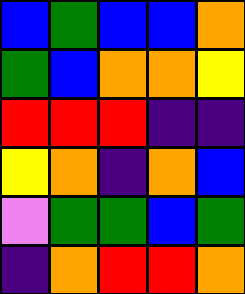[["blue", "green", "blue", "blue", "orange"], ["green", "blue", "orange", "orange", "yellow"], ["red", "red", "red", "indigo", "indigo"], ["yellow", "orange", "indigo", "orange", "blue"], ["violet", "green", "green", "blue", "green"], ["indigo", "orange", "red", "red", "orange"]]